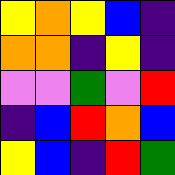[["yellow", "orange", "yellow", "blue", "indigo"], ["orange", "orange", "indigo", "yellow", "indigo"], ["violet", "violet", "green", "violet", "red"], ["indigo", "blue", "red", "orange", "blue"], ["yellow", "blue", "indigo", "red", "green"]]